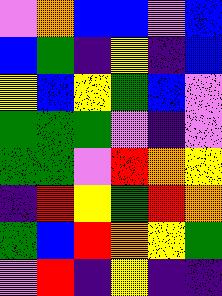[["violet", "orange", "blue", "blue", "violet", "blue"], ["blue", "green", "indigo", "yellow", "indigo", "blue"], ["yellow", "blue", "yellow", "green", "blue", "violet"], ["green", "green", "green", "violet", "indigo", "violet"], ["green", "green", "violet", "red", "orange", "yellow"], ["indigo", "red", "yellow", "green", "red", "orange"], ["green", "blue", "red", "orange", "yellow", "green"], ["violet", "red", "indigo", "yellow", "indigo", "indigo"]]